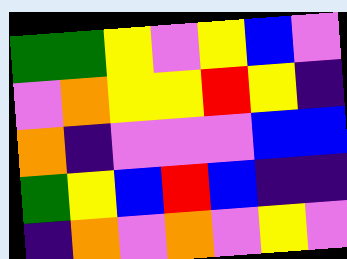[["green", "green", "yellow", "violet", "yellow", "blue", "violet"], ["violet", "orange", "yellow", "yellow", "red", "yellow", "indigo"], ["orange", "indigo", "violet", "violet", "violet", "blue", "blue"], ["green", "yellow", "blue", "red", "blue", "indigo", "indigo"], ["indigo", "orange", "violet", "orange", "violet", "yellow", "violet"]]